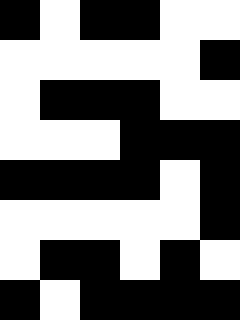[["black", "white", "black", "black", "white", "white"], ["white", "white", "white", "white", "white", "black"], ["white", "black", "black", "black", "white", "white"], ["white", "white", "white", "black", "black", "black"], ["black", "black", "black", "black", "white", "black"], ["white", "white", "white", "white", "white", "black"], ["white", "black", "black", "white", "black", "white"], ["black", "white", "black", "black", "black", "black"]]